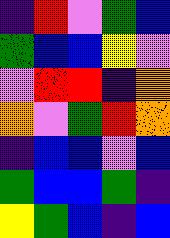[["indigo", "red", "violet", "green", "blue"], ["green", "blue", "blue", "yellow", "violet"], ["violet", "red", "red", "indigo", "orange"], ["orange", "violet", "green", "red", "orange"], ["indigo", "blue", "blue", "violet", "blue"], ["green", "blue", "blue", "green", "indigo"], ["yellow", "green", "blue", "indigo", "blue"]]